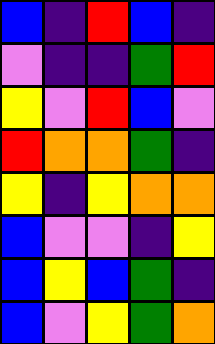[["blue", "indigo", "red", "blue", "indigo"], ["violet", "indigo", "indigo", "green", "red"], ["yellow", "violet", "red", "blue", "violet"], ["red", "orange", "orange", "green", "indigo"], ["yellow", "indigo", "yellow", "orange", "orange"], ["blue", "violet", "violet", "indigo", "yellow"], ["blue", "yellow", "blue", "green", "indigo"], ["blue", "violet", "yellow", "green", "orange"]]